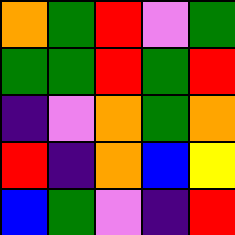[["orange", "green", "red", "violet", "green"], ["green", "green", "red", "green", "red"], ["indigo", "violet", "orange", "green", "orange"], ["red", "indigo", "orange", "blue", "yellow"], ["blue", "green", "violet", "indigo", "red"]]